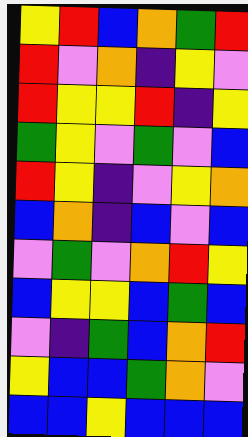[["yellow", "red", "blue", "orange", "green", "red"], ["red", "violet", "orange", "indigo", "yellow", "violet"], ["red", "yellow", "yellow", "red", "indigo", "yellow"], ["green", "yellow", "violet", "green", "violet", "blue"], ["red", "yellow", "indigo", "violet", "yellow", "orange"], ["blue", "orange", "indigo", "blue", "violet", "blue"], ["violet", "green", "violet", "orange", "red", "yellow"], ["blue", "yellow", "yellow", "blue", "green", "blue"], ["violet", "indigo", "green", "blue", "orange", "red"], ["yellow", "blue", "blue", "green", "orange", "violet"], ["blue", "blue", "yellow", "blue", "blue", "blue"]]